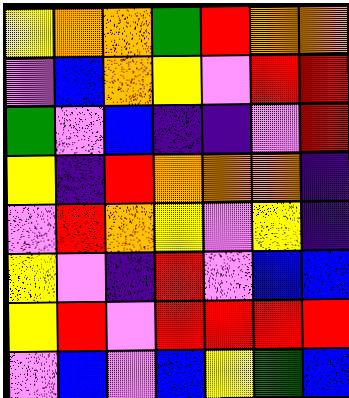[["yellow", "orange", "orange", "green", "red", "orange", "orange"], ["violet", "blue", "orange", "yellow", "violet", "red", "red"], ["green", "violet", "blue", "indigo", "indigo", "violet", "red"], ["yellow", "indigo", "red", "orange", "orange", "orange", "indigo"], ["violet", "red", "orange", "yellow", "violet", "yellow", "indigo"], ["yellow", "violet", "indigo", "red", "violet", "blue", "blue"], ["yellow", "red", "violet", "red", "red", "red", "red"], ["violet", "blue", "violet", "blue", "yellow", "green", "blue"]]